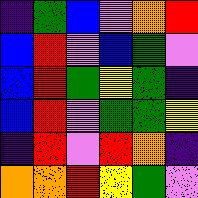[["indigo", "green", "blue", "violet", "orange", "red"], ["blue", "red", "violet", "blue", "green", "violet"], ["blue", "red", "green", "yellow", "green", "indigo"], ["blue", "red", "violet", "green", "green", "yellow"], ["indigo", "red", "violet", "red", "orange", "indigo"], ["orange", "orange", "red", "yellow", "green", "violet"]]